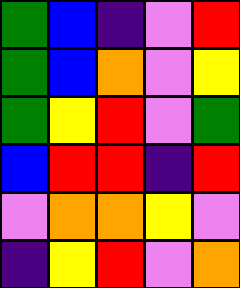[["green", "blue", "indigo", "violet", "red"], ["green", "blue", "orange", "violet", "yellow"], ["green", "yellow", "red", "violet", "green"], ["blue", "red", "red", "indigo", "red"], ["violet", "orange", "orange", "yellow", "violet"], ["indigo", "yellow", "red", "violet", "orange"]]